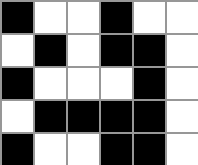[["black", "white", "white", "black", "white", "white"], ["white", "black", "white", "black", "black", "white"], ["black", "white", "white", "white", "black", "white"], ["white", "black", "black", "black", "black", "white"], ["black", "white", "white", "black", "black", "white"]]